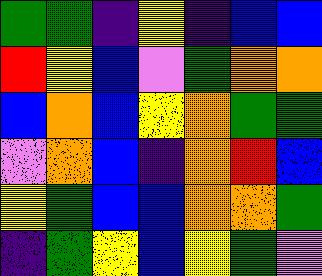[["green", "green", "indigo", "yellow", "indigo", "blue", "blue"], ["red", "yellow", "blue", "violet", "green", "orange", "orange"], ["blue", "orange", "blue", "yellow", "orange", "green", "green"], ["violet", "orange", "blue", "indigo", "orange", "red", "blue"], ["yellow", "green", "blue", "blue", "orange", "orange", "green"], ["indigo", "green", "yellow", "blue", "yellow", "green", "violet"]]